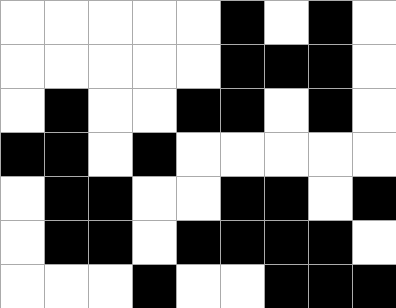[["white", "white", "white", "white", "white", "black", "white", "black", "white"], ["white", "white", "white", "white", "white", "black", "black", "black", "white"], ["white", "black", "white", "white", "black", "black", "white", "black", "white"], ["black", "black", "white", "black", "white", "white", "white", "white", "white"], ["white", "black", "black", "white", "white", "black", "black", "white", "black"], ["white", "black", "black", "white", "black", "black", "black", "black", "white"], ["white", "white", "white", "black", "white", "white", "black", "black", "black"]]